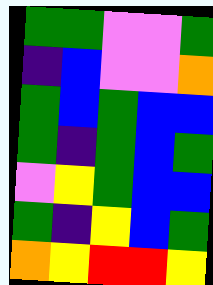[["green", "green", "violet", "violet", "green"], ["indigo", "blue", "violet", "violet", "orange"], ["green", "blue", "green", "blue", "blue"], ["green", "indigo", "green", "blue", "green"], ["violet", "yellow", "green", "blue", "blue"], ["green", "indigo", "yellow", "blue", "green"], ["orange", "yellow", "red", "red", "yellow"]]